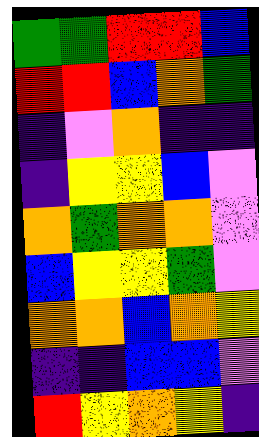[["green", "green", "red", "red", "blue"], ["red", "red", "blue", "orange", "green"], ["indigo", "violet", "orange", "indigo", "indigo"], ["indigo", "yellow", "yellow", "blue", "violet"], ["orange", "green", "orange", "orange", "violet"], ["blue", "yellow", "yellow", "green", "violet"], ["orange", "orange", "blue", "orange", "yellow"], ["indigo", "indigo", "blue", "blue", "violet"], ["red", "yellow", "orange", "yellow", "indigo"]]